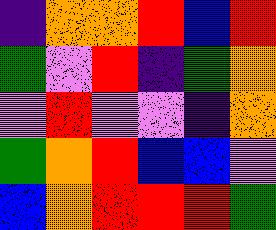[["indigo", "orange", "orange", "red", "blue", "red"], ["green", "violet", "red", "indigo", "green", "orange"], ["violet", "red", "violet", "violet", "indigo", "orange"], ["green", "orange", "red", "blue", "blue", "violet"], ["blue", "orange", "red", "red", "red", "green"]]